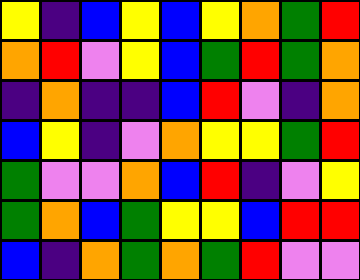[["yellow", "indigo", "blue", "yellow", "blue", "yellow", "orange", "green", "red"], ["orange", "red", "violet", "yellow", "blue", "green", "red", "green", "orange"], ["indigo", "orange", "indigo", "indigo", "blue", "red", "violet", "indigo", "orange"], ["blue", "yellow", "indigo", "violet", "orange", "yellow", "yellow", "green", "red"], ["green", "violet", "violet", "orange", "blue", "red", "indigo", "violet", "yellow"], ["green", "orange", "blue", "green", "yellow", "yellow", "blue", "red", "red"], ["blue", "indigo", "orange", "green", "orange", "green", "red", "violet", "violet"]]